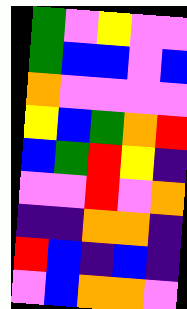[["green", "violet", "yellow", "violet", "violet"], ["green", "blue", "blue", "violet", "blue"], ["orange", "violet", "violet", "violet", "violet"], ["yellow", "blue", "green", "orange", "red"], ["blue", "green", "red", "yellow", "indigo"], ["violet", "violet", "red", "violet", "orange"], ["indigo", "indigo", "orange", "orange", "indigo"], ["red", "blue", "indigo", "blue", "indigo"], ["violet", "blue", "orange", "orange", "violet"]]